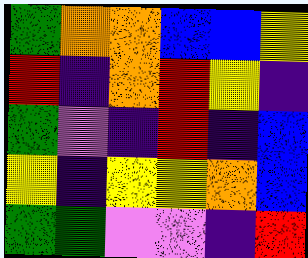[["green", "orange", "orange", "blue", "blue", "yellow"], ["red", "indigo", "orange", "red", "yellow", "indigo"], ["green", "violet", "indigo", "red", "indigo", "blue"], ["yellow", "indigo", "yellow", "yellow", "orange", "blue"], ["green", "green", "violet", "violet", "indigo", "red"]]